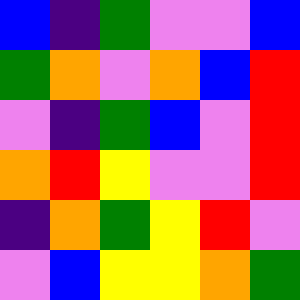[["blue", "indigo", "green", "violet", "violet", "blue"], ["green", "orange", "violet", "orange", "blue", "red"], ["violet", "indigo", "green", "blue", "violet", "red"], ["orange", "red", "yellow", "violet", "violet", "red"], ["indigo", "orange", "green", "yellow", "red", "violet"], ["violet", "blue", "yellow", "yellow", "orange", "green"]]